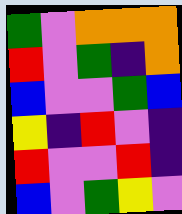[["green", "violet", "orange", "orange", "orange"], ["red", "violet", "green", "indigo", "orange"], ["blue", "violet", "violet", "green", "blue"], ["yellow", "indigo", "red", "violet", "indigo"], ["red", "violet", "violet", "red", "indigo"], ["blue", "violet", "green", "yellow", "violet"]]